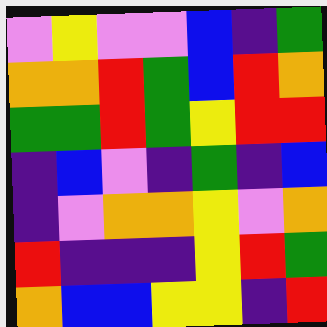[["violet", "yellow", "violet", "violet", "blue", "indigo", "green"], ["orange", "orange", "red", "green", "blue", "red", "orange"], ["green", "green", "red", "green", "yellow", "red", "red"], ["indigo", "blue", "violet", "indigo", "green", "indigo", "blue"], ["indigo", "violet", "orange", "orange", "yellow", "violet", "orange"], ["red", "indigo", "indigo", "indigo", "yellow", "red", "green"], ["orange", "blue", "blue", "yellow", "yellow", "indigo", "red"]]